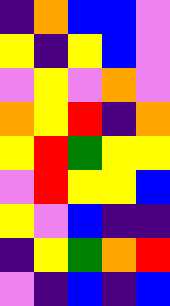[["indigo", "orange", "blue", "blue", "violet"], ["yellow", "indigo", "yellow", "blue", "violet"], ["violet", "yellow", "violet", "orange", "violet"], ["orange", "yellow", "red", "indigo", "orange"], ["yellow", "red", "green", "yellow", "yellow"], ["violet", "red", "yellow", "yellow", "blue"], ["yellow", "violet", "blue", "indigo", "indigo"], ["indigo", "yellow", "green", "orange", "red"], ["violet", "indigo", "blue", "indigo", "blue"]]